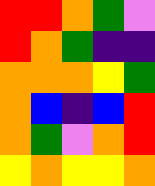[["red", "red", "orange", "green", "violet"], ["red", "orange", "green", "indigo", "indigo"], ["orange", "orange", "orange", "yellow", "green"], ["orange", "blue", "indigo", "blue", "red"], ["orange", "green", "violet", "orange", "red"], ["yellow", "orange", "yellow", "yellow", "orange"]]